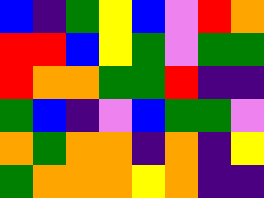[["blue", "indigo", "green", "yellow", "blue", "violet", "red", "orange"], ["red", "red", "blue", "yellow", "green", "violet", "green", "green"], ["red", "orange", "orange", "green", "green", "red", "indigo", "indigo"], ["green", "blue", "indigo", "violet", "blue", "green", "green", "violet"], ["orange", "green", "orange", "orange", "indigo", "orange", "indigo", "yellow"], ["green", "orange", "orange", "orange", "yellow", "orange", "indigo", "indigo"]]